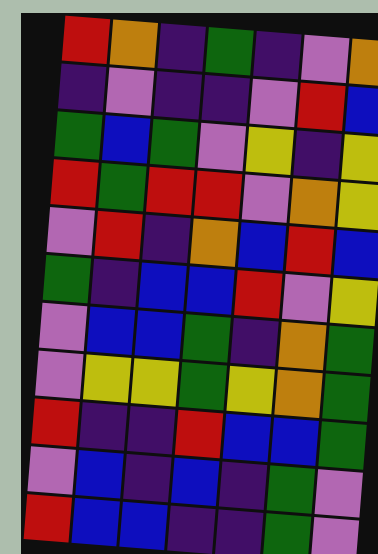[["red", "orange", "indigo", "green", "indigo", "violet", "orange"], ["indigo", "violet", "indigo", "indigo", "violet", "red", "blue"], ["green", "blue", "green", "violet", "yellow", "indigo", "yellow"], ["red", "green", "red", "red", "violet", "orange", "yellow"], ["violet", "red", "indigo", "orange", "blue", "red", "blue"], ["green", "indigo", "blue", "blue", "red", "violet", "yellow"], ["violet", "blue", "blue", "green", "indigo", "orange", "green"], ["violet", "yellow", "yellow", "green", "yellow", "orange", "green"], ["red", "indigo", "indigo", "red", "blue", "blue", "green"], ["violet", "blue", "indigo", "blue", "indigo", "green", "violet"], ["red", "blue", "blue", "indigo", "indigo", "green", "violet"]]